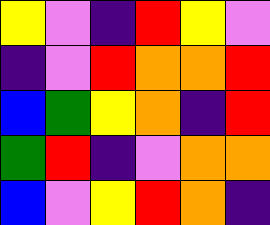[["yellow", "violet", "indigo", "red", "yellow", "violet"], ["indigo", "violet", "red", "orange", "orange", "red"], ["blue", "green", "yellow", "orange", "indigo", "red"], ["green", "red", "indigo", "violet", "orange", "orange"], ["blue", "violet", "yellow", "red", "orange", "indigo"]]